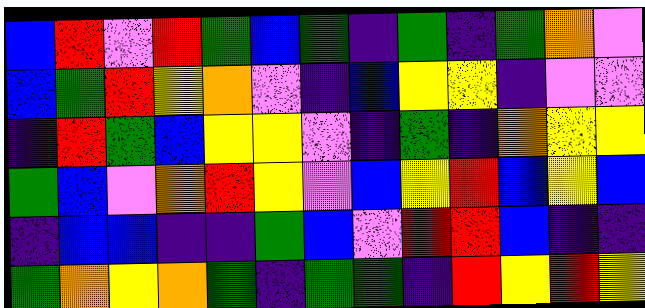[["blue", "red", "violet", "red", "green", "blue", "green", "indigo", "green", "indigo", "green", "orange", "violet"], ["blue", "green", "red", "yellow", "orange", "violet", "indigo", "blue", "yellow", "yellow", "indigo", "violet", "violet"], ["indigo", "red", "green", "blue", "yellow", "yellow", "violet", "indigo", "green", "indigo", "orange", "yellow", "yellow"], ["green", "blue", "violet", "orange", "red", "yellow", "violet", "blue", "yellow", "red", "blue", "yellow", "blue"], ["indigo", "blue", "blue", "indigo", "indigo", "green", "blue", "violet", "red", "red", "blue", "indigo", "indigo"], ["green", "orange", "yellow", "orange", "green", "indigo", "green", "green", "indigo", "red", "yellow", "red", "yellow"]]